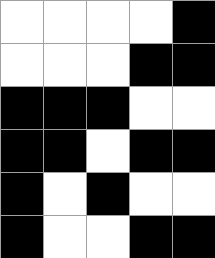[["white", "white", "white", "white", "black"], ["white", "white", "white", "black", "black"], ["black", "black", "black", "white", "white"], ["black", "black", "white", "black", "black"], ["black", "white", "black", "white", "white"], ["black", "white", "white", "black", "black"]]